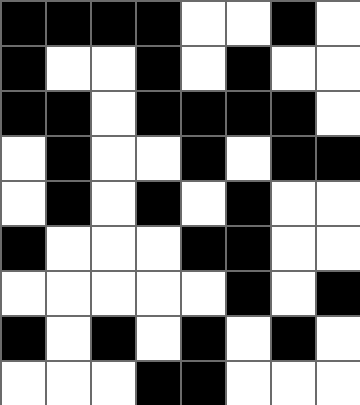[["black", "black", "black", "black", "white", "white", "black", "white"], ["black", "white", "white", "black", "white", "black", "white", "white"], ["black", "black", "white", "black", "black", "black", "black", "white"], ["white", "black", "white", "white", "black", "white", "black", "black"], ["white", "black", "white", "black", "white", "black", "white", "white"], ["black", "white", "white", "white", "black", "black", "white", "white"], ["white", "white", "white", "white", "white", "black", "white", "black"], ["black", "white", "black", "white", "black", "white", "black", "white"], ["white", "white", "white", "black", "black", "white", "white", "white"]]